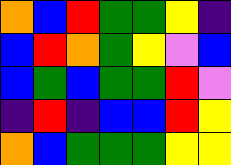[["orange", "blue", "red", "green", "green", "yellow", "indigo"], ["blue", "red", "orange", "green", "yellow", "violet", "blue"], ["blue", "green", "blue", "green", "green", "red", "violet"], ["indigo", "red", "indigo", "blue", "blue", "red", "yellow"], ["orange", "blue", "green", "green", "green", "yellow", "yellow"]]